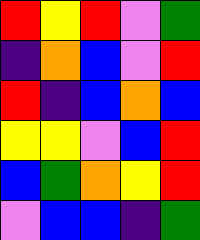[["red", "yellow", "red", "violet", "green"], ["indigo", "orange", "blue", "violet", "red"], ["red", "indigo", "blue", "orange", "blue"], ["yellow", "yellow", "violet", "blue", "red"], ["blue", "green", "orange", "yellow", "red"], ["violet", "blue", "blue", "indigo", "green"]]